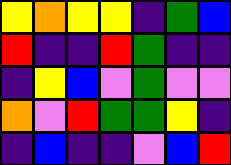[["yellow", "orange", "yellow", "yellow", "indigo", "green", "blue"], ["red", "indigo", "indigo", "red", "green", "indigo", "indigo"], ["indigo", "yellow", "blue", "violet", "green", "violet", "violet"], ["orange", "violet", "red", "green", "green", "yellow", "indigo"], ["indigo", "blue", "indigo", "indigo", "violet", "blue", "red"]]